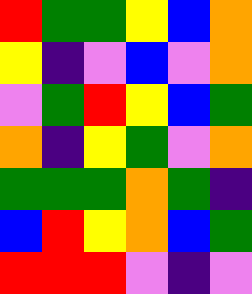[["red", "green", "green", "yellow", "blue", "orange"], ["yellow", "indigo", "violet", "blue", "violet", "orange"], ["violet", "green", "red", "yellow", "blue", "green"], ["orange", "indigo", "yellow", "green", "violet", "orange"], ["green", "green", "green", "orange", "green", "indigo"], ["blue", "red", "yellow", "orange", "blue", "green"], ["red", "red", "red", "violet", "indigo", "violet"]]